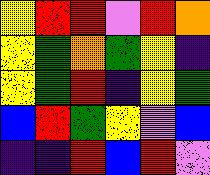[["yellow", "red", "red", "violet", "red", "orange"], ["yellow", "green", "orange", "green", "yellow", "indigo"], ["yellow", "green", "red", "indigo", "yellow", "green"], ["blue", "red", "green", "yellow", "violet", "blue"], ["indigo", "indigo", "red", "blue", "red", "violet"]]